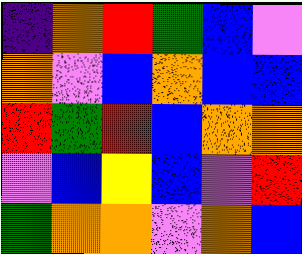[["indigo", "orange", "red", "green", "blue", "violet"], ["orange", "violet", "blue", "orange", "blue", "blue"], ["red", "green", "red", "blue", "orange", "orange"], ["violet", "blue", "yellow", "blue", "violet", "red"], ["green", "orange", "orange", "violet", "orange", "blue"]]